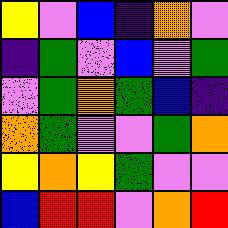[["yellow", "violet", "blue", "indigo", "orange", "violet"], ["indigo", "green", "violet", "blue", "violet", "green"], ["violet", "green", "orange", "green", "blue", "indigo"], ["orange", "green", "violet", "violet", "green", "orange"], ["yellow", "orange", "yellow", "green", "violet", "violet"], ["blue", "red", "red", "violet", "orange", "red"]]